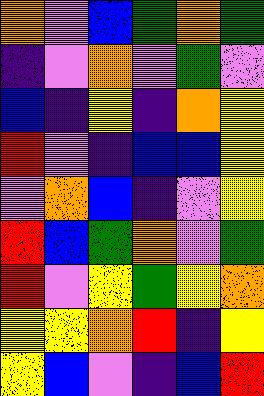[["orange", "violet", "blue", "green", "orange", "green"], ["indigo", "violet", "orange", "violet", "green", "violet"], ["blue", "indigo", "yellow", "indigo", "orange", "yellow"], ["red", "violet", "indigo", "blue", "blue", "yellow"], ["violet", "orange", "blue", "indigo", "violet", "yellow"], ["red", "blue", "green", "orange", "violet", "green"], ["red", "violet", "yellow", "green", "yellow", "orange"], ["yellow", "yellow", "orange", "red", "indigo", "yellow"], ["yellow", "blue", "violet", "indigo", "blue", "red"]]